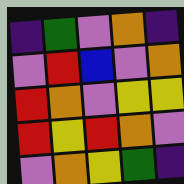[["indigo", "green", "violet", "orange", "indigo"], ["violet", "red", "blue", "violet", "orange"], ["red", "orange", "violet", "yellow", "yellow"], ["red", "yellow", "red", "orange", "violet"], ["violet", "orange", "yellow", "green", "indigo"]]